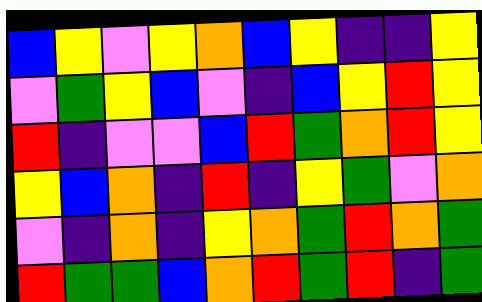[["blue", "yellow", "violet", "yellow", "orange", "blue", "yellow", "indigo", "indigo", "yellow"], ["violet", "green", "yellow", "blue", "violet", "indigo", "blue", "yellow", "red", "yellow"], ["red", "indigo", "violet", "violet", "blue", "red", "green", "orange", "red", "yellow"], ["yellow", "blue", "orange", "indigo", "red", "indigo", "yellow", "green", "violet", "orange"], ["violet", "indigo", "orange", "indigo", "yellow", "orange", "green", "red", "orange", "green"], ["red", "green", "green", "blue", "orange", "red", "green", "red", "indigo", "green"]]